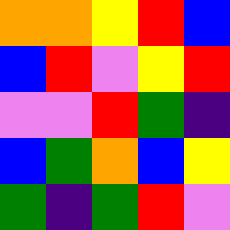[["orange", "orange", "yellow", "red", "blue"], ["blue", "red", "violet", "yellow", "red"], ["violet", "violet", "red", "green", "indigo"], ["blue", "green", "orange", "blue", "yellow"], ["green", "indigo", "green", "red", "violet"]]